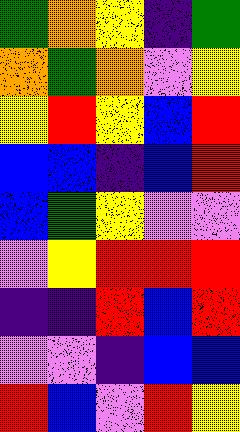[["green", "orange", "yellow", "indigo", "green"], ["orange", "green", "orange", "violet", "yellow"], ["yellow", "red", "yellow", "blue", "red"], ["blue", "blue", "indigo", "blue", "red"], ["blue", "green", "yellow", "violet", "violet"], ["violet", "yellow", "red", "red", "red"], ["indigo", "indigo", "red", "blue", "red"], ["violet", "violet", "indigo", "blue", "blue"], ["red", "blue", "violet", "red", "yellow"]]